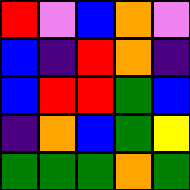[["red", "violet", "blue", "orange", "violet"], ["blue", "indigo", "red", "orange", "indigo"], ["blue", "red", "red", "green", "blue"], ["indigo", "orange", "blue", "green", "yellow"], ["green", "green", "green", "orange", "green"]]